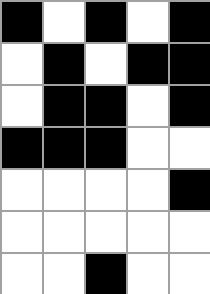[["black", "white", "black", "white", "black"], ["white", "black", "white", "black", "black"], ["white", "black", "black", "white", "black"], ["black", "black", "black", "white", "white"], ["white", "white", "white", "white", "black"], ["white", "white", "white", "white", "white"], ["white", "white", "black", "white", "white"]]